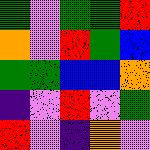[["green", "violet", "green", "green", "red"], ["orange", "violet", "red", "green", "blue"], ["green", "green", "blue", "blue", "orange"], ["indigo", "violet", "red", "violet", "green"], ["red", "violet", "indigo", "orange", "violet"]]